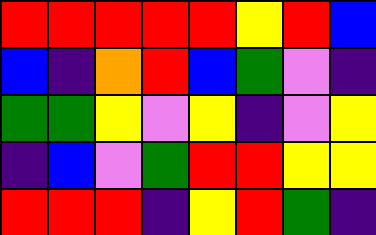[["red", "red", "red", "red", "red", "yellow", "red", "blue"], ["blue", "indigo", "orange", "red", "blue", "green", "violet", "indigo"], ["green", "green", "yellow", "violet", "yellow", "indigo", "violet", "yellow"], ["indigo", "blue", "violet", "green", "red", "red", "yellow", "yellow"], ["red", "red", "red", "indigo", "yellow", "red", "green", "indigo"]]